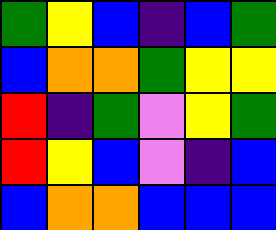[["green", "yellow", "blue", "indigo", "blue", "green"], ["blue", "orange", "orange", "green", "yellow", "yellow"], ["red", "indigo", "green", "violet", "yellow", "green"], ["red", "yellow", "blue", "violet", "indigo", "blue"], ["blue", "orange", "orange", "blue", "blue", "blue"]]